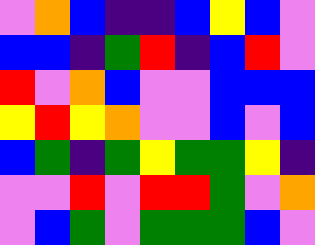[["violet", "orange", "blue", "indigo", "indigo", "blue", "yellow", "blue", "violet"], ["blue", "blue", "indigo", "green", "red", "indigo", "blue", "red", "violet"], ["red", "violet", "orange", "blue", "violet", "violet", "blue", "blue", "blue"], ["yellow", "red", "yellow", "orange", "violet", "violet", "blue", "violet", "blue"], ["blue", "green", "indigo", "green", "yellow", "green", "green", "yellow", "indigo"], ["violet", "violet", "red", "violet", "red", "red", "green", "violet", "orange"], ["violet", "blue", "green", "violet", "green", "green", "green", "blue", "violet"]]